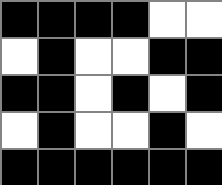[["black", "black", "black", "black", "white", "white"], ["white", "black", "white", "white", "black", "black"], ["black", "black", "white", "black", "white", "black"], ["white", "black", "white", "white", "black", "white"], ["black", "black", "black", "black", "black", "black"]]